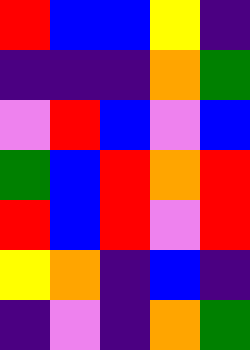[["red", "blue", "blue", "yellow", "indigo"], ["indigo", "indigo", "indigo", "orange", "green"], ["violet", "red", "blue", "violet", "blue"], ["green", "blue", "red", "orange", "red"], ["red", "blue", "red", "violet", "red"], ["yellow", "orange", "indigo", "blue", "indigo"], ["indigo", "violet", "indigo", "orange", "green"]]